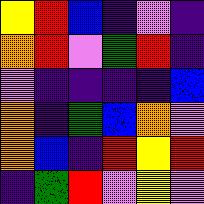[["yellow", "red", "blue", "indigo", "violet", "indigo"], ["orange", "red", "violet", "green", "red", "indigo"], ["violet", "indigo", "indigo", "indigo", "indigo", "blue"], ["orange", "indigo", "green", "blue", "orange", "violet"], ["orange", "blue", "indigo", "red", "yellow", "red"], ["indigo", "green", "red", "violet", "yellow", "violet"]]